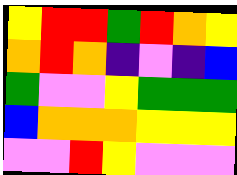[["yellow", "red", "red", "green", "red", "orange", "yellow"], ["orange", "red", "orange", "indigo", "violet", "indigo", "blue"], ["green", "violet", "violet", "yellow", "green", "green", "green"], ["blue", "orange", "orange", "orange", "yellow", "yellow", "yellow"], ["violet", "violet", "red", "yellow", "violet", "violet", "violet"]]